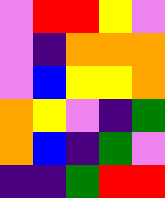[["violet", "red", "red", "yellow", "violet"], ["violet", "indigo", "orange", "orange", "orange"], ["violet", "blue", "yellow", "yellow", "orange"], ["orange", "yellow", "violet", "indigo", "green"], ["orange", "blue", "indigo", "green", "violet"], ["indigo", "indigo", "green", "red", "red"]]